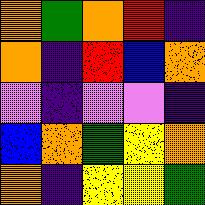[["orange", "green", "orange", "red", "indigo"], ["orange", "indigo", "red", "blue", "orange"], ["violet", "indigo", "violet", "violet", "indigo"], ["blue", "orange", "green", "yellow", "orange"], ["orange", "indigo", "yellow", "yellow", "green"]]